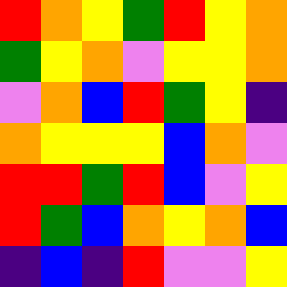[["red", "orange", "yellow", "green", "red", "yellow", "orange"], ["green", "yellow", "orange", "violet", "yellow", "yellow", "orange"], ["violet", "orange", "blue", "red", "green", "yellow", "indigo"], ["orange", "yellow", "yellow", "yellow", "blue", "orange", "violet"], ["red", "red", "green", "red", "blue", "violet", "yellow"], ["red", "green", "blue", "orange", "yellow", "orange", "blue"], ["indigo", "blue", "indigo", "red", "violet", "violet", "yellow"]]